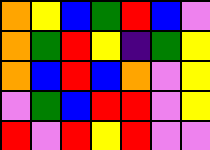[["orange", "yellow", "blue", "green", "red", "blue", "violet"], ["orange", "green", "red", "yellow", "indigo", "green", "yellow"], ["orange", "blue", "red", "blue", "orange", "violet", "yellow"], ["violet", "green", "blue", "red", "red", "violet", "yellow"], ["red", "violet", "red", "yellow", "red", "violet", "violet"]]